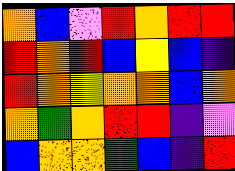[["orange", "blue", "violet", "red", "orange", "red", "red"], ["red", "orange", "red", "blue", "yellow", "blue", "indigo"], ["red", "orange", "yellow", "orange", "orange", "blue", "orange"], ["orange", "green", "orange", "red", "red", "indigo", "violet"], ["blue", "orange", "orange", "green", "blue", "indigo", "red"]]